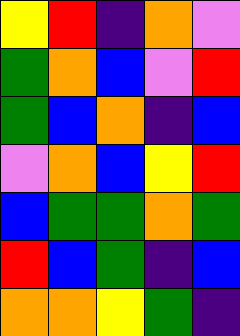[["yellow", "red", "indigo", "orange", "violet"], ["green", "orange", "blue", "violet", "red"], ["green", "blue", "orange", "indigo", "blue"], ["violet", "orange", "blue", "yellow", "red"], ["blue", "green", "green", "orange", "green"], ["red", "blue", "green", "indigo", "blue"], ["orange", "orange", "yellow", "green", "indigo"]]